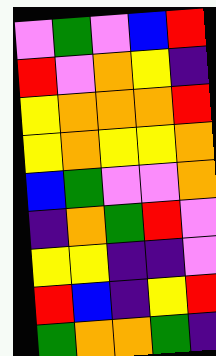[["violet", "green", "violet", "blue", "red"], ["red", "violet", "orange", "yellow", "indigo"], ["yellow", "orange", "orange", "orange", "red"], ["yellow", "orange", "yellow", "yellow", "orange"], ["blue", "green", "violet", "violet", "orange"], ["indigo", "orange", "green", "red", "violet"], ["yellow", "yellow", "indigo", "indigo", "violet"], ["red", "blue", "indigo", "yellow", "red"], ["green", "orange", "orange", "green", "indigo"]]